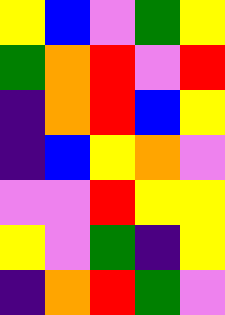[["yellow", "blue", "violet", "green", "yellow"], ["green", "orange", "red", "violet", "red"], ["indigo", "orange", "red", "blue", "yellow"], ["indigo", "blue", "yellow", "orange", "violet"], ["violet", "violet", "red", "yellow", "yellow"], ["yellow", "violet", "green", "indigo", "yellow"], ["indigo", "orange", "red", "green", "violet"]]